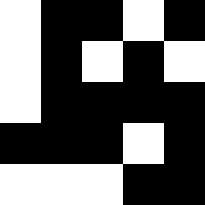[["white", "black", "black", "white", "black"], ["white", "black", "white", "black", "white"], ["white", "black", "black", "black", "black"], ["black", "black", "black", "white", "black"], ["white", "white", "white", "black", "black"]]